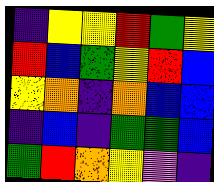[["indigo", "yellow", "yellow", "red", "green", "yellow"], ["red", "blue", "green", "yellow", "red", "blue"], ["yellow", "orange", "indigo", "orange", "blue", "blue"], ["indigo", "blue", "indigo", "green", "green", "blue"], ["green", "red", "orange", "yellow", "violet", "indigo"]]